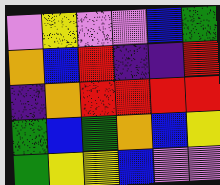[["violet", "yellow", "violet", "violet", "blue", "green"], ["orange", "blue", "red", "indigo", "indigo", "red"], ["indigo", "orange", "red", "red", "red", "red"], ["green", "blue", "green", "orange", "blue", "yellow"], ["green", "yellow", "yellow", "blue", "violet", "violet"]]